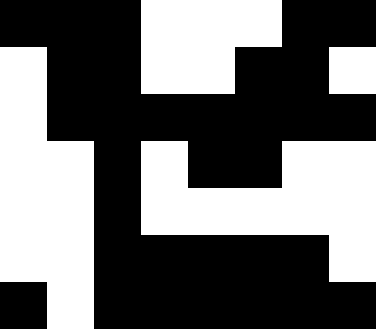[["black", "black", "black", "white", "white", "white", "black", "black"], ["white", "black", "black", "white", "white", "black", "black", "white"], ["white", "black", "black", "black", "black", "black", "black", "black"], ["white", "white", "black", "white", "black", "black", "white", "white"], ["white", "white", "black", "white", "white", "white", "white", "white"], ["white", "white", "black", "black", "black", "black", "black", "white"], ["black", "white", "black", "black", "black", "black", "black", "black"]]